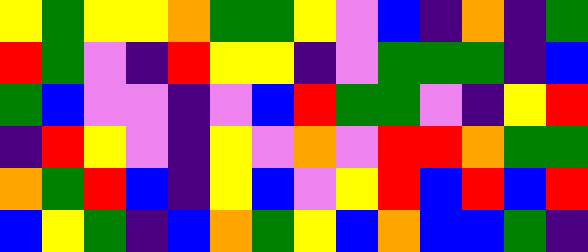[["yellow", "green", "yellow", "yellow", "orange", "green", "green", "yellow", "violet", "blue", "indigo", "orange", "indigo", "green"], ["red", "green", "violet", "indigo", "red", "yellow", "yellow", "indigo", "violet", "green", "green", "green", "indigo", "blue"], ["green", "blue", "violet", "violet", "indigo", "violet", "blue", "red", "green", "green", "violet", "indigo", "yellow", "red"], ["indigo", "red", "yellow", "violet", "indigo", "yellow", "violet", "orange", "violet", "red", "red", "orange", "green", "green"], ["orange", "green", "red", "blue", "indigo", "yellow", "blue", "violet", "yellow", "red", "blue", "red", "blue", "red"], ["blue", "yellow", "green", "indigo", "blue", "orange", "green", "yellow", "blue", "orange", "blue", "blue", "green", "indigo"]]